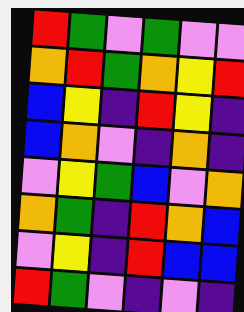[["red", "green", "violet", "green", "violet", "violet"], ["orange", "red", "green", "orange", "yellow", "red"], ["blue", "yellow", "indigo", "red", "yellow", "indigo"], ["blue", "orange", "violet", "indigo", "orange", "indigo"], ["violet", "yellow", "green", "blue", "violet", "orange"], ["orange", "green", "indigo", "red", "orange", "blue"], ["violet", "yellow", "indigo", "red", "blue", "blue"], ["red", "green", "violet", "indigo", "violet", "indigo"]]